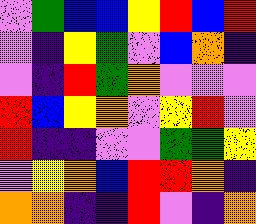[["violet", "green", "blue", "blue", "yellow", "red", "blue", "red"], ["violet", "indigo", "yellow", "green", "violet", "blue", "orange", "indigo"], ["violet", "indigo", "red", "green", "orange", "violet", "violet", "violet"], ["red", "blue", "yellow", "orange", "violet", "yellow", "red", "violet"], ["red", "indigo", "indigo", "violet", "violet", "green", "green", "yellow"], ["violet", "yellow", "orange", "blue", "red", "red", "orange", "indigo"], ["orange", "orange", "indigo", "indigo", "red", "violet", "indigo", "orange"]]